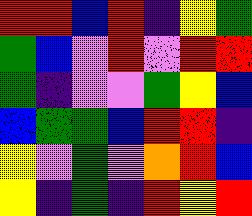[["red", "red", "blue", "red", "indigo", "yellow", "green"], ["green", "blue", "violet", "red", "violet", "red", "red"], ["green", "indigo", "violet", "violet", "green", "yellow", "blue"], ["blue", "green", "green", "blue", "red", "red", "indigo"], ["yellow", "violet", "green", "violet", "orange", "red", "blue"], ["yellow", "indigo", "green", "indigo", "red", "yellow", "red"]]